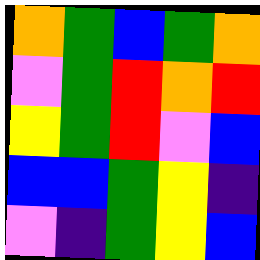[["orange", "green", "blue", "green", "orange"], ["violet", "green", "red", "orange", "red"], ["yellow", "green", "red", "violet", "blue"], ["blue", "blue", "green", "yellow", "indigo"], ["violet", "indigo", "green", "yellow", "blue"]]